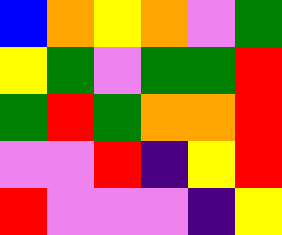[["blue", "orange", "yellow", "orange", "violet", "green"], ["yellow", "green", "violet", "green", "green", "red"], ["green", "red", "green", "orange", "orange", "red"], ["violet", "violet", "red", "indigo", "yellow", "red"], ["red", "violet", "violet", "violet", "indigo", "yellow"]]